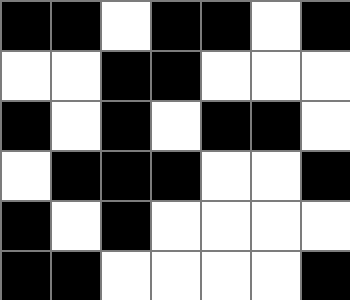[["black", "black", "white", "black", "black", "white", "black"], ["white", "white", "black", "black", "white", "white", "white"], ["black", "white", "black", "white", "black", "black", "white"], ["white", "black", "black", "black", "white", "white", "black"], ["black", "white", "black", "white", "white", "white", "white"], ["black", "black", "white", "white", "white", "white", "black"]]